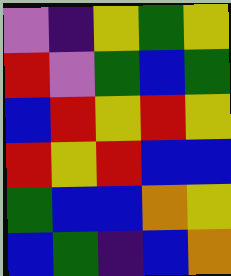[["violet", "indigo", "yellow", "green", "yellow"], ["red", "violet", "green", "blue", "green"], ["blue", "red", "yellow", "red", "yellow"], ["red", "yellow", "red", "blue", "blue"], ["green", "blue", "blue", "orange", "yellow"], ["blue", "green", "indigo", "blue", "orange"]]